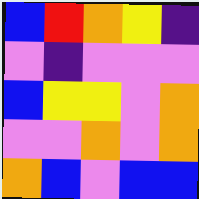[["blue", "red", "orange", "yellow", "indigo"], ["violet", "indigo", "violet", "violet", "violet"], ["blue", "yellow", "yellow", "violet", "orange"], ["violet", "violet", "orange", "violet", "orange"], ["orange", "blue", "violet", "blue", "blue"]]